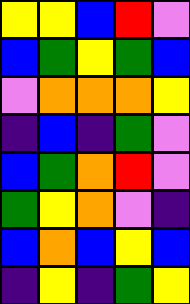[["yellow", "yellow", "blue", "red", "violet"], ["blue", "green", "yellow", "green", "blue"], ["violet", "orange", "orange", "orange", "yellow"], ["indigo", "blue", "indigo", "green", "violet"], ["blue", "green", "orange", "red", "violet"], ["green", "yellow", "orange", "violet", "indigo"], ["blue", "orange", "blue", "yellow", "blue"], ["indigo", "yellow", "indigo", "green", "yellow"]]